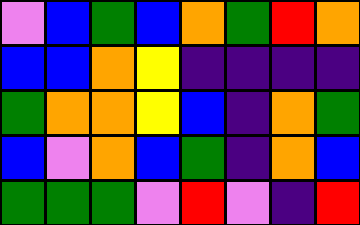[["violet", "blue", "green", "blue", "orange", "green", "red", "orange"], ["blue", "blue", "orange", "yellow", "indigo", "indigo", "indigo", "indigo"], ["green", "orange", "orange", "yellow", "blue", "indigo", "orange", "green"], ["blue", "violet", "orange", "blue", "green", "indigo", "orange", "blue"], ["green", "green", "green", "violet", "red", "violet", "indigo", "red"]]